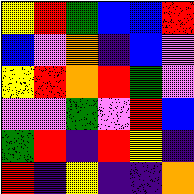[["yellow", "red", "green", "blue", "blue", "red"], ["blue", "violet", "orange", "indigo", "blue", "violet"], ["yellow", "red", "orange", "red", "green", "violet"], ["violet", "violet", "green", "violet", "red", "blue"], ["green", "red", "indigo", "red", "yellow", "indigo"], ["red", "indigo", "yellow", "indigo", "indigo", "orange"]]